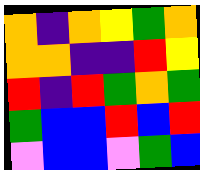[["orange", "indigo", "orange", "yellow", "green", "orange"], ["orange", "orange", "indigo", "indigo", "red", "yellow"], ["red", "indigo", "red", "green", "orange", "green"], ["green", "blue", "blue", "red", "blue", "red"], ["violet", "blue", "blue", "violet", "green", "blue"]]